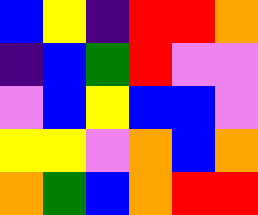[["blue", "yellow", "indigo", "red", "red", "orange"], ["indigo", "blue", "green", "red", "violet", "violet"], ["violet", "blue", "yellow", "blue", "blue", "violet"], ["yellow", "yellow", "violet", "orange", "blue", "orange"], ["orange", "green", "blue", "orange", "red", "red"]]